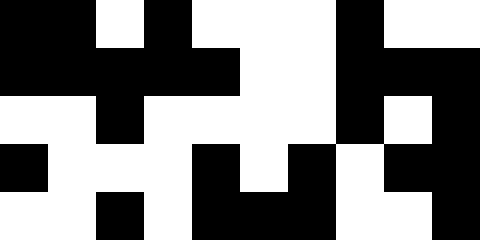[["black", "black", "white", "black", "white", "white", "white", "black", "white", "white"], ["black", "black", "black", "black", "black", "white", "white", "black", "black", "black"], ["white", "white", "black", "white", "white", "white", "white", "black", "white", "black"], ["black", "white", "white", "white", "black", "white", "black", "white", "black", "black"], ["white", "white", "black", "white", "black", "black", "black", "white", "white", "black"]]